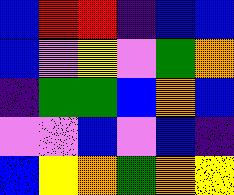[["blue", "red", "red", "indigo", "blue", "blue"], ["blue", "violet", "yellow", "violet", "green", "orange"], ["indigo", "green", "green", "blue", "orange", "blue"], ["violet", "violet", "blue", "violet", "blue", "indigo"], ["blue", "yellow", "orange", "green", "orange", "yellow"]]